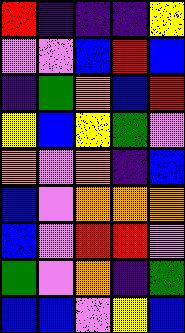[["red", "indigo", "indigo", "indigo", "yellow"], ["violet", "violet", "blue", "red", "blue"], ["indigo", "green", "orange", "blue", "red"], ["yellow", "blue", "yellow", "green", "violet"], ["orange", "violet", "orange", "indigo", "blue"], ["blue", "violet", "orange", "orange", "orange"], ["blue", "violet", "red", "red", "violet"], ["green", "violet", "orange", "indigo", "green"], ["blue", "blue", "violet", "yellow", "blue"]]